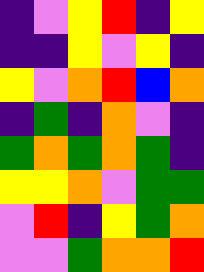[["indigo", "violet", "yellow", "red", "indigo", "yellow"], ["indigo", "indigo", "yellow", "violet", "yellow", "indigo"], ["yellow", "violet", "orange", "red", "blue", "orange"], ["indigo", "green", "indigo", "orange", "violet", "indigo"], ["green", "orange", "green", "orange", "green", "indigo"], ["yellow", "yellow", "orange", "violet", "green", "green"], ["violet", "red", "indigo", "yellow", "green", "orange"], ["violet", "violet", "green", "orange", "orange", "red"]]